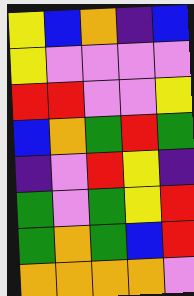[["yellow", "blue", "orange", "indigo", "blue"], ["yellow", "violet", "violet", "violet", "violet"], ["red", "red", "violet", "violet", "yellow"], ["blue", "orange", "green", "red", "green"], ["indigo", "violet", "red", "yellow", "indigo"], ["green", "violet", "green", "yellow", "red"], ["green", "orange", "green", "blue", "red"], ["orange", "orange", "orange", "orange", "violet"]]